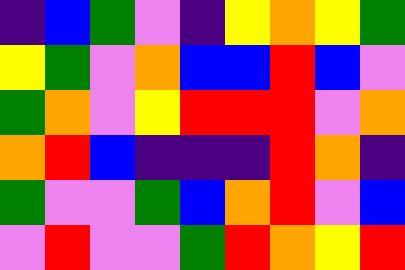[["indigo", "blue", "green", "violet", "indigo", "yellow", "orange", "yellow", "green"], ["yellow", "green", "violet", "orange", "blue", "blue", "red", "blue", "violet"], ["green", "orange", "violet", "yellow", "red", "red", "red", "violet", "orange"], ["orange", "red", "blue", "indigo", "indigo", "indigo", "red", "orange", "indigo"], ["green", "violet", "violet", "green", "blue", "orange", "red", "violet", "blue"], ["violet", "red", "violet", "violet", "green", "red", "orange", "yellow", "red"]]